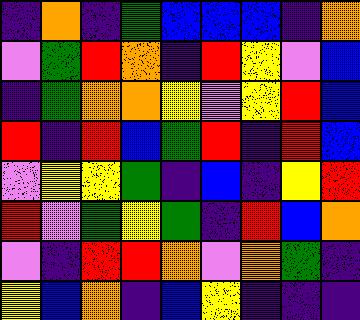[["indigo", "orange", "indigo", "green", "blue", "blue", "blue", "indigo", "orange"], ["violet", "green", "red", "orange", "indigo", "red", "yellow", "violet", "blue"], ["indigo", "green", "orange", "orange", "yellow", "violet", "yellow", "red", "blue"], ["red", "indigo", "red", "blue", "green", "red", "indigo", "red", "blue"], ["violet", "yellow", "yellow", "green", "indigo", "blue", "indigo", "yellow", "red"], ["red", "violet", "green", "yellow", "green", "indigo", "red", "blue", "orange"], ["violet", "indigo", "red", "red", "orange", "violet", "orange", "green", "indigo"], ["yellow", "blue", "orange", "indigo", "blue", "yellow", "indigo", "indigo", "indigo"]]